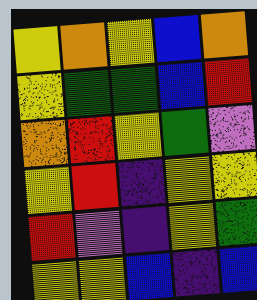[["yellow", "orange", "yellow", "blue", "orange"], ["yellow", "green", "green", "blue", "red"], ["orange", "red", "yellow", "green", "violet"], ["yellow", "red", "indigo", "yellow", "yellow"], ["red", "violet", "indigo", "yellow", "green"], ["yellow", "yellow", "blue", "indigo", "blue"]]